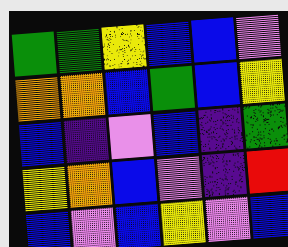[["green", "green", "yellow", "blue", "blue", "violet"], ["orange", "orange", "blue", "green", "blue", "yellow"], ["blue", "indigo", "violet", "blue", "indigo", "green"], ["yellow", "orange", "blue", "violet", "indigo", "red"], ["blue", "violet", "blue", "yellow", "violet", "blue"]]